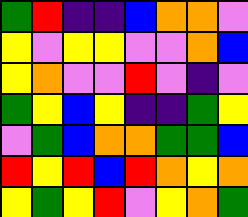[["green", "red", "indigo", "indigo", "blue", "orange", "orange", "violet"], ["yellow", "violet", "yellow", "yellow", "violet", "violet", "orange", "blue"], ["yellow", "orange", "violet", "violet", "red", "violet", "indigo", "violet"], ["green", "yellow", "blue", "yellow", "indigo", "indigo", "green", "yellow"], ["violet", "green", "blue", "orange", "orange", "green", "green", "blue"], ["red", "yellow", "red", "blue", "red", "orange", "yellow", "orange"], ["yellow", "green", "yellow", "red", "violet", "yellow", "orange", "green"]]